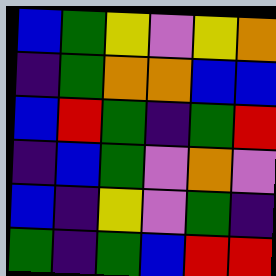[["blue", "green", "yellow", "violet", "yellow", "orange"], ["indigo", "green", "orange", "orange", "blue", "blue"], ["blue", "red", "green", "indigo", "green", "red"], ["indigo", "blue", "green", "violet", "orange", "violet"], ["blue", "indigo", "yellow", "violet", "green", "indigo"], ["green", "indigo", "green", "blue", "red", "red"]]